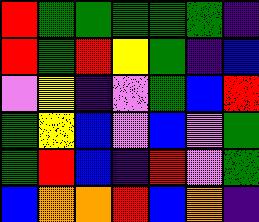[["red", "green", "green", "green", "green", "green", "indigo"], ["red", "green", "red", "yellow", "green", "indigo", "blue"], ["violet", "yellow", "indigo", "violet", "green", "blue", "red"], ["green", "yellow", "blue", "violet", "blue", "violet", "green"], ["green", "red", "blue", "indigo", "red", "violet", "green"], ["blue", "orange", "orange", "red", "blue", "orange", "indigo"]]